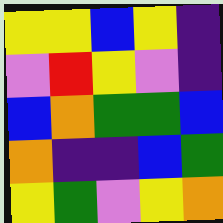[["yellow", "yellow", "blue", "yellow", "indigo"], ["violet", "red", "yellow", "violet", "indigo"], ["blue", "orange", "green", "green", "blue"], ["orange", "indigo", "indigo", "blue", "green"], ["yellow", "green", "violet", "yellow", "orange"]]